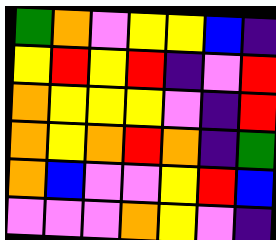[["green", "orange", "violet", "yellow", "yellow", "blue", "indigo"], ["yellow", "red", "yellow", "red", "indigo", "violet", "red"], ["orange", "yellow", "yellow", "yellow", "violet", "indigo", "red"], ["orange", "yellow", "orange", "red", "orange", "indigo", "green"], ["orange", "blue", "violet", "violet", "yellow", "red", "blue"], ["violet", "violet", "violet", "orange", "yellow", "violet", "indigo"]]